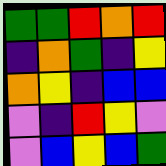[["green", "green", "red", "orange", "red"], ["indigo", "orange", "green", "indigo", "yellow"], ["orange", "yellow", "indigo", "blue", "blue"], ["violet", "indigo", "red", "yellow", "violet"], ["violet", "blue", "yellow", "blue", "green"]]